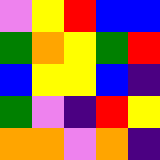[["violet", "yellow", "red", "blue", "blue"], ["green", "orange", "yellow", "green", "red"], ["blue", "yellow", "yellow", "blue", "indigo"], ["green", "violet", "indigo", "red", "yellow"], ["orange", "orange", "violet", "orange", "indigo"]]